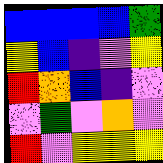[["blue", "blue", "blue", "blue", "green"], ["yellow", "blue", "indigo", "violet", "yellow"], ["red", "orange", "blue", "indigo", "violet"], ["violet", "green", "violet", "orange", "violet"], ["red", "violet", "yellow", "yellow", "yellow"]]